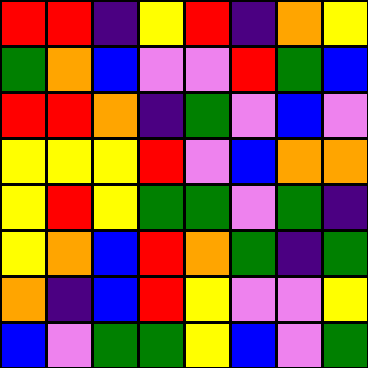[["red", "red", "indigo", "yellow", "red", "indigo", "orange", "yellow"], ["green", "orange", "blue", "violet", "violet", "red", "green", "blue"], ["red", "red", "orange", "indigo", "green", "violet", "blue", "violet"], ["yellow", "yellow", "yellow", "red", "violet", "blue", "orange", "orange"], ["yellow", "red", "yellow", "green", "green", "violet", "green", "indigo"], ["yellow", "orange", "blue", "red", "orange", "green", "indigo", "green"], ["orange", "indigo", "blue", "red", "yellow", "violet", "violet", "yellow"], ["blue", "violet", "green", "green", "yellow", "blue", "violet", "green"]]